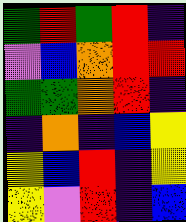[["green", "red", "green", "red", "indigo"], ["violet", "blue", "orange", "red", "red"], ["green", "green", "orange", "red", "indigo"], ["indigo", "orange", "indigo", "blue", "yellow"], ["yellow", "blue", "red", "indigo", "yellow"], ["yellow", "violet", "red", "indigo", "blue"]]